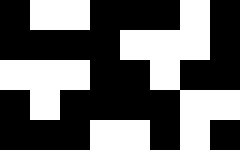[["black", "white", "white", "black", "black", "black", "white", "black"], ["black", "black", "black", "black", "white", "white", "white", "black"], ["white", "white", "white", "black", "black", "white", "black", "black"], ["black", "white", "black", "black", "black", "black", "white", "white"], ["black", "black", "black", "white", "white", "black", "white", "black"]]